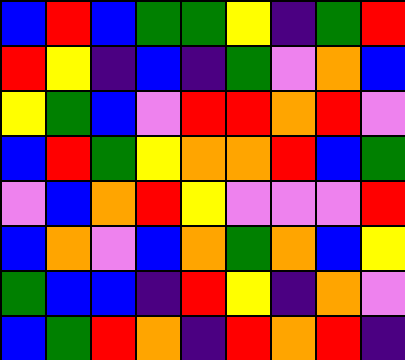[["blue", "red", "blue", "green", "green", "yellow", "indigo", "green", "red"], ["red", "yellow", "indigo", "blue", "indigo", "green", "violet", "orange", "blue"], ["yellow", "green", "blue", "violet", "red", "red", "orange", "red", "violet"], ["blue", "red", "green", "yellow", "orange", "orange", "red", "blue", "green"], ["violet", "blue", "orange", "red", "yellow", "violet", "violet", "violet", "red"], ["blue", "orange", "violet", "blue", "orange", "green", "orange", "blue", "yellow"], ["green", "blue", "blue", "indigo", "red", "yellow", "indigo", "orange", "violet"], ["blue", "green", "red", "orange", "indigo", "red", "orange", "red", "indigo"]]